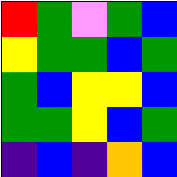[["red", "green", "violet", "green", "blue"], ["yellow", "green", "green", "blue", "green"], ["green", "blue", "yellow", "yellow", "blue"], ["green", "green", "yellow", "blue", "green"], ["indigo", "blue", "indigo", "orange", "blue"]]